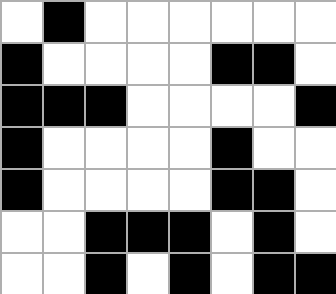[["white", "black", "white", "white", "white", "white", "white", "white"], ["black", "white", "white", "white", "white", "black", "black", "white"], ["black", "black", "black", "white", "white", "white", "white", "black"], ["black", "white", "white", "white", "white", "black", "white", "white"], ["black", "white", "white", "white", "white", "black", "black", "white"], ["white", "white", "black", "black", "black", "white", "black", "white"], ["white", "white", "black", "white", "black", "white", "black", "black"]]